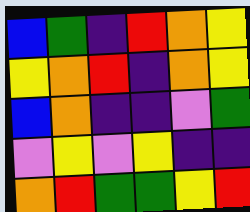[["blue", "green", "indigo", "red", "orange", "yellow"], ["yellow", "orange", "red", "indigo", "orange", "yellow"], ["blue", "orange", "indigo", "indigo", "violet", "green"], ["violet", "yellow", "violet", "yellow", "indigo", "indigo"], ["orange", "red", "green", "green", "yellow", "red"]]